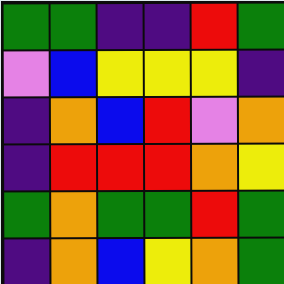[["green", "green", "indigo", "indigo", "red", "green"], ["violet", "blue", "yellow", "yellow", "yellow", "indigo"], ["indigo", "orange", "blue", "red", "violet", "orange"], ["indigo", "red", "red", "red", "orange", "yellow"], ["green", "orange", "green", "green", "red", "green"], ["indigo", "orange", "blue", "yellow", "orange", "green"]]